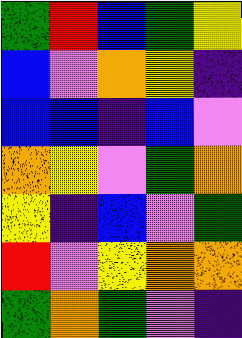[["green", "red", "blue", "green", "yellow"], ["blue", "violet", "orange", "yellow", "indigo"], ["blue", "blue", "indigo", "blue", "violet"], ["orange", "yellow", "violet", "green", "orange"], ["yellow", "indigo", "blue", "violet", "green"], ["red", "violet", "yellow", "orange", "orange"], ["green", "orange", "green", "violet", "indigo"]]